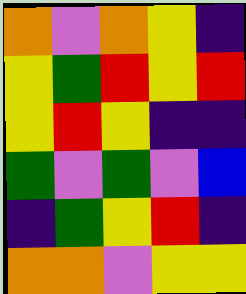[["orange", "violet", "orange", "yellow", "indigo"], ["yellow", "green", "red", "yellow", "red"], ["yellow", "red", "yellow", "indigo", "indigo"], ["green", "violet", "green", "violet", "blue"], ["indigo", "green", "yellow", "red", "indigo"], ["orange", "orange", "violet", "yellow", "yellow"]]